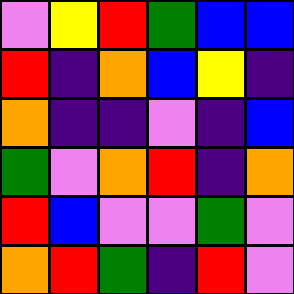[["violet", "yellow", "red", "green", "blue", "blue"], ["red", "indigo", "orange", "blue", "yellow", "indigo"], ["orange", "indigo", "indigo", "violet", "indigo", "blue"], ["green", "violet", "orange", "red", "indigo", "orange"], ["red", "blue", "violet", "violet", "green", "violet"], ["orange", "red", "green", "indigo", "red", "violet"]]